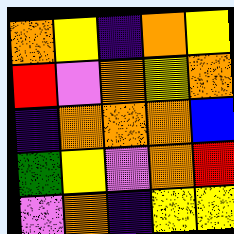[["orange", "yellow", "indigo", "orange", "yellow"], ["red", "violet", "orange", "yellow", "orange"], ["indigo", "orange", "orange", "orange", "blue"], ["green", "yellow", "violet", "orange", "red"], ["violet", "orange", "indigo", "yellow", "yellow"]]